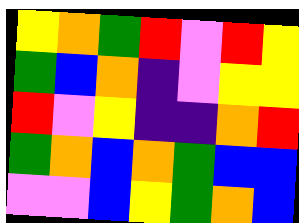[["yellow", "orange", "green", "red", "violet", "red", "yellow"], ["green", "blue", "orange", "indigo", "violet", "yellow", "yellow"], ["red", "violet", "yellow", "indigo", "indigo", "orange", "red"], ["green", "orange", "blue", "orange", "green", "blue", "blue"], ["violet", "violet", "blue", "yellow", "green", "orange", "blue"]]